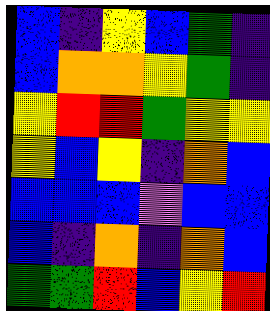[["blue", "indigo", "yellow", "blue", "green", "indigo"], ["blue", "orange", "orange", "yellow", "green", "indigo"], ["yellow", "red", "red", "green", "yellow", "yellow"], ["yellow", "blue", "yellow", "indigo", "orange", "blue"], ["blue", "blue", "blue", "violet", "blue", "blue"], ["blue", "indigo", "orange", "indigo", "orange", "blue"], ["green", "green", "red", "blue", "yellow", "red"]]